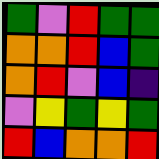[["green", "violet", "red", "green", "green"], ["orange", "orange", "red", "blue", "green"], ["orange", "red", "violet", "blue", "indigo"], ["violet", "yellow", "green", "yellow", "green"], ["red", "blue", "orange", "orange", "red"]]